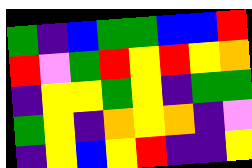[["green", "indigo", "blue", "green", "green", "blue", "blue", "red"], ["red", "violet", "green", "red", "yellow", "red", "yellow", "orange"], ["indigo", "yellow", "yellow", "green", "yellow", "indigo", "green", "green"], ["green", "yellow", "indigo", "orange", "yellow", "orange", "indigo", "violet"], ["indigo", "yellow", "blue", "yellow", "red", "indigo", "indigo", "yellow"]]